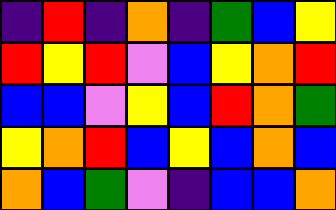[["indigo", "red", "indigo", "orange", "indigo", "green", "blue", "yellow"], ["red", "yellow", "red", "violet", "blue", "yellow", "orange", "red"], ["blue", "blue", "violet", "yellow", "blue", "red", "orange", "green"], ["yellow", "orange", "red", "blue", "yellow", "blue", "orange", "blue"], ["orange", "blue", "green", "violet", "indigo", "blue", "blue", "orange"]]